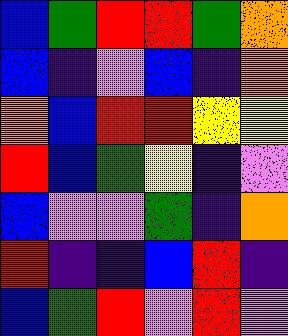[["blue", "green", "red", "red", "green", "orange"], ["blue", "indigo", "violet", "blue", "indigo", "orange"], ["orange", "blue", "red", "red", "yellow", "yellow"], ["red", "blue", "green", "yellow", "indigo", "violet"], ["blue", "violet", "violet", "green", "indigo", "orange"], ["red", "indigo", "indigo", "blue", "red", "indigo"], ["blue", "green", "red", "violet", "red", "violet"]]